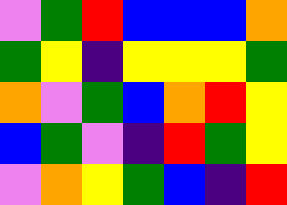[["violet", "green", "red", "blue", "blue", "blue", "orange"], ["green", "yellow", "indigo", "yellow", "yellow", "yellow", "green"], ["orange", "violet", "green", "blue", "orange", "red", "yellow"], ["blue", "green", "violet", "indigo", "red", "green", "yellow"], ["violet", "orange", "yellow", "green", "blue", "indigo", "red"]]